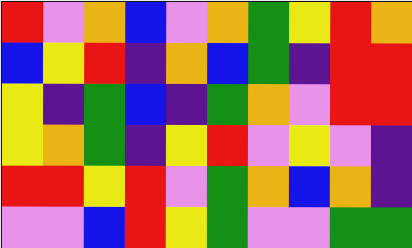[["red", "violet", "orange", "blue", "violet", "orange", "green", "yellow", "red", "orange"], ["blue", "yellow", "red", "indigo", "orange", "blue", "green", "indigo", "red", "red"], ["yellow", "indigo", "green", "blue", "indigo", "green", "orange", "violet", "red", "red"], ["yellow", "orange", "green", "indigo", "yellow", "red", "violet", "yellow", "violet", "indigo"], ["red", "red", "yellow", "red", "violet", "green", "orange", "blue", "orange", "indigo"], ["violet", "violet", "blue", "red", "yellow", "green", "violet", "violet", "green", "green"]]